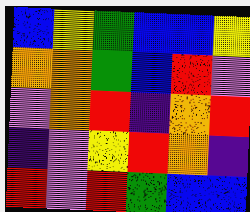[["blue", "yellow", "green", "blue", "blue", "yellow"], ["orange", "orange", "green", "blue", "red", "violet"], ["violet", "orange", "red", "indigo", "orange", "red"], ["indigo", "violet", "yellow", "red", "orange", "indigo"], ["red", "violet", "red", "green", "blue", "blue"]]